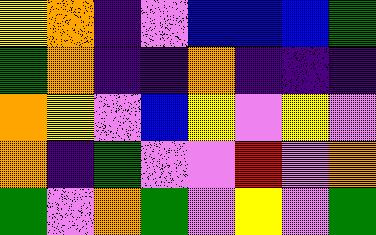[["yellow", "orange", "indigo", "violet", "blue", "blue", "blue", "green"], ["green", "orange", "indigo", "indigo", "orange", "indigo", "indigo", "indigo"], ["orange", "yellow", "violet", "blue", "yellow", "violet", "yellow", "violet"], ["orange", "indigo", "green", "violet", "violet", "red", "violet", "orange"], ["green", "violet", "orange", "green", "violet", "yellow", "violet", "green"]]